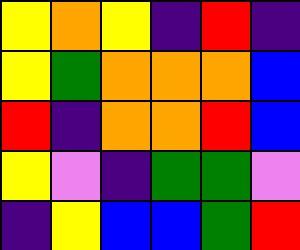[["yellow", "orange", "yellow", "indigo", "red", "indigo"], ["yellow", "green", "orange", "orange", "orange", "blue"], ["red", "indigo", "orange", "orange", "red", "blue"], ["yellow", "violet", "indigo", "green", "green", "violet"], ["indigo", "yellow", "blue", "blue", "green", "red"]]